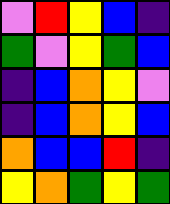[["violet", "red", "yellow", "blue", "indigo"], ["green", "violet", "yellow", "green", "blue"], ["indigo", "blue", "orange", "yellow", "violet"], ["indigo", "blue", "orange", "yellow", "blue"], ["orange", "blue", "blue", "red", "indigo"], ["yellow", "orange", "green", "yellow", "green"]]